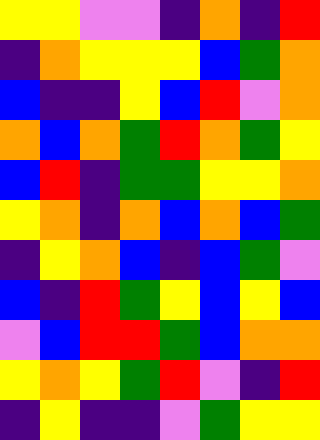[["yellow", "yellow", "violet", "violet", "indigo", "orange", "indigo", "red"], ["indigo", "orange", "yellow", "yellow", "yellow", "blue", "green", "orange"], ["blue", "indigo", "indigo", "yellow", "blue", "red", "violet", "orange"], ["orange", "blue", "orange", "green", "red", "orange", "green", "yellow"], ["blue", "red", "indigo", "green", "green", "yellow", "yellow", "orange"], ["yellow", "orange", "indigo", "orange", "blue", "orange", "blue", "green"], ["indigo", "yellow", "orange", "blue", "indigo", "blue", "green", "violet"], ["blue", "indigo", "red", "green", "yellow", "blue", "yellow", "blue"], ["violet", "blue", "red", "red", "green", "blue", "orange", "orange"], ["yellow", "orange", "yellow", "green", "red", "violet", "indigo", "red"], ["indigo", "yellow", "indigo", "indigo", "violet", "green", "yellow", "yellow"]]